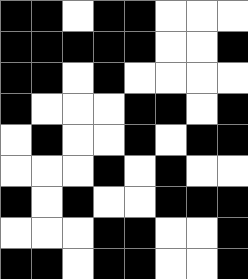[["black", "black", "white", "black", "black", "white", "white", "white"], ["black", "black", "black", "black", "black", "white", "white", "black"], ["black", "black", "white", "black", "white", "white", "white", "white"], ["black", "white", "white", "white", "black", "black", "white", "black"], ["white", "black", "white", "white", "black", "white", "black", "black"], ["white", "white", "white", "black", "white", "black", "white", "white"], ["black", "white", "black", "white", "white", "black", "black", "black"], ["white", "white", "white", "black", "black", "white", "white", "black"], ["black", "black", "white", "black", "black", "white", "white", "black"]]